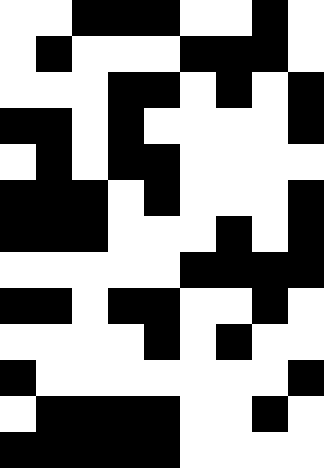[["white", "white", "black", "black", "black", "white", "white", "black", "white"], ["white", "black", "white", "white", "white", "black", "black", "black", "white"], ["white", "white", "white", "black", "black", "white", "black", "white", "black"], ["black", "black", "white", "black", "white", "white", "white", "white", "black"], ["white", "black", "white", "black", "black", "white", "white", "white", "white"], ["black", "black", "black", "white", "black", "white", "white", "white", "black"], ["black", "black", "black", "white", "white", "white", "black", "white", "black"], ["white", "white", "white", "white", "white", "black", "black", "black", "black"], ["black", "black", "white", "black", "black", "white", "white", "black", "white"], ["white", "white", "white", "white", "black", "white", "black", "white", "white"], ["black", "white", "white", "white", "white", "white", "white", "white", "black"], ["white", "black", "black", "black", "black", "white", "white", "black", "white"], ["black", "black", "black", "black", "black", "white", "white", "white", "white"]]